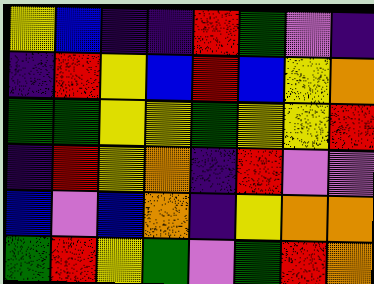[["yellow", "blue", "indigo", "indigo", "red", "green", "violet", "indigo"], ["indigo", "red", "yellow", "blue", "red", "blue", "yellow", "orange"], ["green", "green", "yellow", "yellow", "green", "yellow", "yellow", "red"], ["indigo", "red", "yellow", "orange", "indigo", "red", "violet", "violet"], ["blue", "violet", "blue", "orange", "indigo", "yellow", "orange", "orange"], ["green", "red", "yellow", "green", "violet", "green", "red", "orange"]]